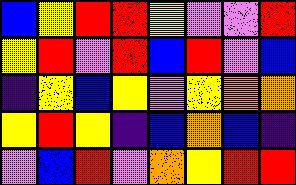[["blue", "yellow", "red", "red", "yellow", "violet", "violet", "red"], ["yellow", "red", "violet", "red", "blue", "red", "violet", "blue"], ["indigo", "yellow", "blue", "yellow", "violet", "yellow", "orange", "orange"], ["yellow", "red", "yellow", "indigo", "blue", "orange", "blue", "indigo"], ["violet", "blue", "red", "violet", "orange", "yellow", "red", "red"]]